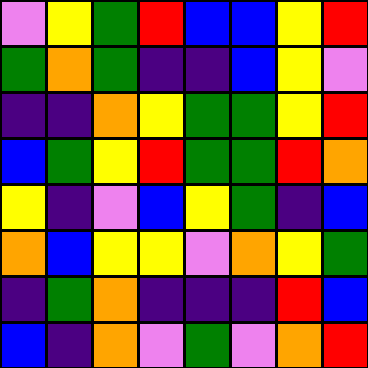[["violet", "yellow", "green", "red", "blue", "blue", "yellow", "red"], ["green", "orange", "green", "indigo", "indigo", "blue", "yellow", "violet"], ["indigo", "indigo", "orange", "yellow", "green", "green", "yellow", "red"], ["blue", "green", "yellow", "red", "green", "green", "red", "orange"], ["yellow", "indigo", "violet", "blue", "yellow", "green", "indigo", "blue"], ["orange", "blue", "yellow", "yellow", "violet", "orange", "yellow", "green"], ["indigo", "green", "orange", "indigo", "indigo", "indigo", "red", "blue"], ["blue", "indigo", "orange", "violet", "green", "violet", "orange", "red"]]